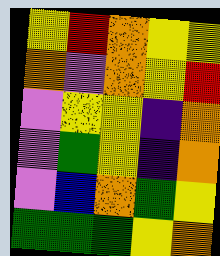[["yellow", "red", "orange", "yellow", "yellow"], ["orange", "violet", "orange", "yellow", "red"], ["violet", "yellow", "yellow", "indigo", "orange"], ["violet", "green", "yellow", "indigo", "orange"], ["violet", "blue", "orange", "green", "yellow"], ["green", "green", "green", "yellow", "orange"]]